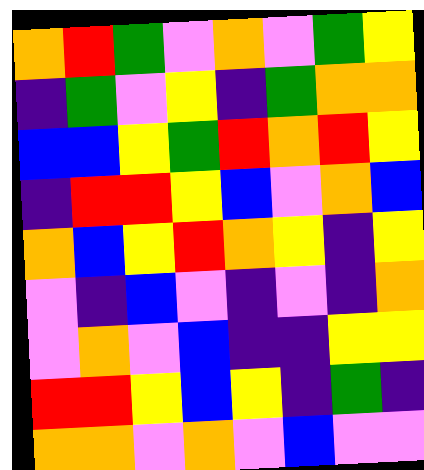[["orange", "red", "green", "violet", "orange", "violet", "green", "yellow"], ["indigo", "green", "violet", "yellow", "indigo", "green", "orange", "orange"], ["blue", "blue", "yellow", "green", "red", "orange", "red", "yellow"], ["indigo", "red", "red", "yellow", "blue", "violet", "orange", "blue"], ["orange", "blue", "yellow", "red", "orange", "yellow", "indigo", "yellow"], ["violet", "indigo", "blue", "violet", "indigo", "violet", "indigo", "orange"], ["violet", "orange", "violet", "blue", "indigo", "indigo", "yellow", "yellow"], ["red", "red", "yellow", "blue", "yellow", "indigo", "green", "indigo"], ["orange", "orange", "violet", "orange", "violet", "blue", "violet", "violet"]]